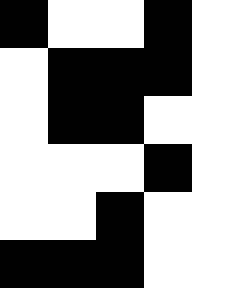[["black", "white", "white", "black", "white"], ["white", "black", "black", "black", "white"], ["white", "black", "black", "white", "white"], ["white", "white", "white", "black", "white"], ["white", "white", "black", "white", "white"], ["black", "black", "black", "white", "white"]]